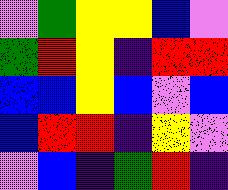[["violet", "green", "yellow", "yellow", "blue", "violet"], ["green", "red", "yellow", "indigo", "red", "red"], ["blue", "blue", "yellow", "blue", "violet", "blue"], ["blue", "red", "red", "indigo", "yellow", "violet"], ["violet", "blue", "indigo", "green", "red", "indigo"]]